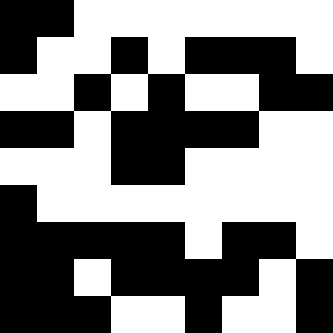[["black", "black", "white", "white", "white", "white", "white", "white", "white"], ["black", "white", "white", "black", "white", "black", "black", "black", "white"], ["white", "white", "black", "white", "black", "white", "white", "black", "black"], ["black", "black", "white", "black", "black", "black", "black", "white", "white"], ["white", "white", "white", "black", "black", "white", "white", "white", "white"], ["black", "white", "white", "white", "white", "white", "white", "white", "white"], ["black", "black", "black", "black", "black", "white", "black", "black", "white"], ["black", "black", "white", "black", "black", "black", "black", "white", "black"], ["black", "black", "black", "white", "white", "black", "white", "white", "black"]]